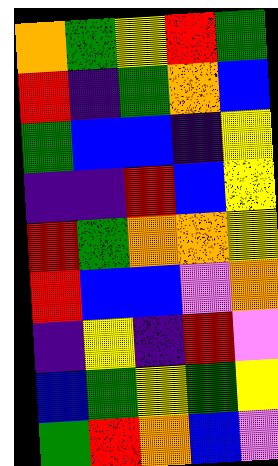[["orange", "green", "yellow", "red", "green"], ["red", "indigo", "green", "orange", "blue"], ["green", "blue", "blue", "indigo", "yellow"], ["indigo", "indigo", "red", "blue", "yellow"], ["red", "green", "orange", "orange", "yellow"], ["red", "blue", "blue", "violet", "orange"], ["indigo", "yellow", "indigo", "red", "violet"], ["blue", "green", "yellow", "green", "yellow"], ["green", "red", "orange", "blue", "violet"]]